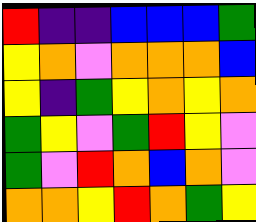[["red", "indigo", "indigo", "blue", "blue", "blue", "green"], ["yellow", "orange", "violet", "orange", "orange", "orange", "blue"], ["yellow", "indigo", "green", "yellow", "orange", "yellow", "orange"], ["green", "yellow", "violet", "green", "red", "yellow", "violet"], ["green", "violet", "red", "orange", "blue", "orange", "violet"], ["orange", "orange", "yellow", "red", "orange", "green", "yellow"]]